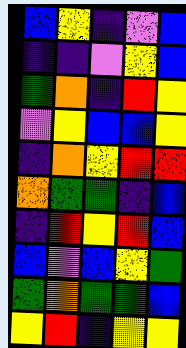[["blue", "yellow", "indigo", "violet", "blue"], ["indigo", "indigo", "violet", "yellow", "blue"], ["green", "orange", "indigo", "red", "yellow"], ["violet", "yellow", "blue", "blue", "yellow"], ["indigo", "orange", "yellow", "red", "red"], ["orange", "green", "green", "indigo", "blue"], ["indigo", "red", "yellow", "red", "blue"], ["blue", "violet", "blue", "yellow", "green"], ["green", "orange", "green", "green", "blue"], ["yellow", "red", "indigo", "yellow", "yellow"]]